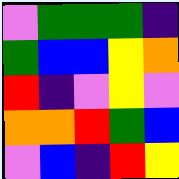[["violet", "green", "green", "green", "indigo"], ["green", "blue", "blue", "yellow", "orange"], ["red", "indigo", "violet", "yellow", "violet"], ["orange", "orange", "red", "green", "blue"], ["violet", "blue", "indigo", "red", "yellow"]]